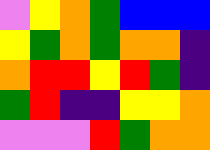[["violet", "yellow", "orange", "green", "blue", "blue", "blue"], ["yellow", "green", "orange", "green", "orange", "orange", "indigo"], ["orange", "red", "red", "yellow", "red", "green", "indigo"], ["green", "red", "indigo", "indigo", "yellow", "yellow", "orange"], ["violet", "violet", "violet", "red", "green", "orange", "orange"]]